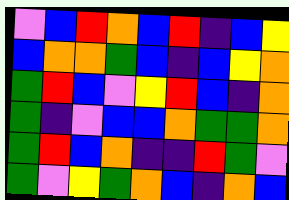[["violet", "blue", "red", "orange", "blue", "red", "indigo", "blue", "yellow"], ["blue", "orange", "orange", "green", "blue", "indigo", "blue", "yellow", "orange"], ["green", "red", "blue", "violet", "yellow", "red", "blue", "indigo", "orange"], ["green", "indigo", "violet", "blue", "blue", "orange", "green", "green", "orange"], ["green", "red", "blue", "orange", "indigo", "indigo", "red", "green", "violet"], ["green", "violet", "yellow", "green", "orange", "blue", "indigo", "orange", "blue"]]